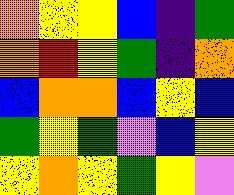[["orange", "yellow", "yellow", "blue", "indigo", "green"], ["orange", "red", "yellow", "green", "indigo", "orange"], ["blue", "orange", "orange", "blue", "yellow", "blue"], ["green", "yellow", "green", "violet", "blue", "yellow"], ["yellow", "orange", "yellow", "green", "yellow", "violet"]]